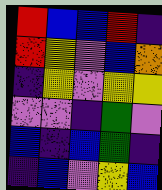[["red", "blue", "blue", "red", "indigo"], ["red", "yellow", "violet", "blue", "orange"], ["indigo", "yellow", "violet", "yellow", "yellow"], ["violet", "violet", "indigo", "green", "violet"], ["blue", "indigo", "blue", "green", "indigo"], ["indigo", "blue", "violet", "yellow", "blue"]]